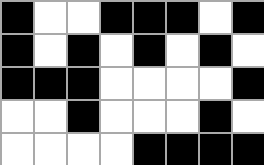[["black", "white", "white", "black", "black", "black", "white", "black"], ["black", "white", "black", "white", "black", "white", "black", "white"], ["black", "black", "black", "white", "white", "white", "white", "black"], ["white", "white", "black", "white", "white", "white", "black", "white"], ["white", "white", "white", "white", "black", "black", "black", "black"]]